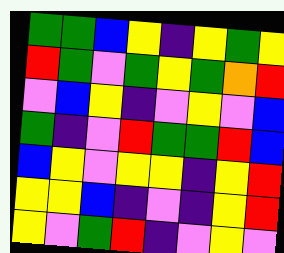[["green", "green", "blue", "yellow", "indigo", "yellow", "green", "yellow"], ["red", "green", "violet", "green", "yellow", "green", "orange", "red"], ["violet", "blue", "yellow", "indigo", "violet", "yellow", "violet", "blue"], ["green", "indigo", "violet", "red", "green", "green", "red", "blue"], ["blue", "yellow", "violet", "yellow", "yellow", "indigo", "yellow", "red"], ["yellow", "yellow", "blue", "indigo", "violet", "indigo", "yellow", "red"], ["yellow", "violet", "green", "red", "indigo", "violet", "yellow", "violet"]]